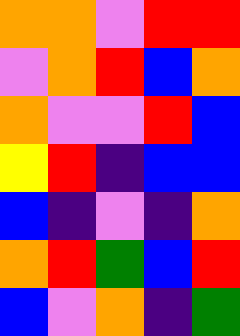[["orange", "orange", "violet", "red", "red"], ["violet", "orange", "red", "blue", "orange"], ["orange", "violet", "violet", "red", "blue"], ["yellow", "red", "indigo", "blue", "blue"], ["blue", "indigo", "violet", "indigo", "orange"], ["orange", "red", "green", "blue", "red"], ["blue", "violet", "orange", "indigo", "green"]]